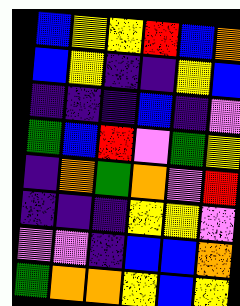[["blue", "yellow", "yellow", "red", "blue", "orange"], ["blue", "yellow", "indigo", "indigo", "yellow", "blue"], ["indigo", "indigo", "indigo", "blue", "indigo", "violet"], ["green", "blue", "red", "violet", "green", "yellow"], ["indigo", "orange", "green", "orange", "violet", "red"], ["indigo", "indigo", "indigo", "yellow", "yellow", "violet"], ["violet", "violet", "indigo", "blue", "blue", "orange"], ["green", "orange", "orange", "yellow", "blue", "yellow"]]